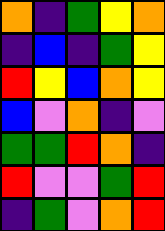[["orange", "indigo", "green", "yellow", "orange"], ["indigo", "blue", "indigo", "green", "yellow"], ["red", "yellow", "blue", "orange", "yellow"], ["blue", "violet", "orange", "indigo", "violet"], ["green", "green", "red", "orange", "indigo"], ["red", "violet", "violet", "green", "red"], ["indigo", "green", "violet", "orange", "red"]]